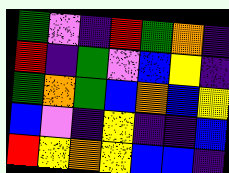[["green", "violet", "indigo", "red", "green", "orange", "indigo"], ["red", "indigo", "green", "violet", "blue", "yellow", "indigo"], ["green", "orange", "green", "blue", "orange", "blue", "yellow"], ["blue", "violet", "indigo", "yellow", "indigo", "indigo", "blue"], ["red", "yellow", "orange", "yellow", "blue", "blue", "indigo"]]